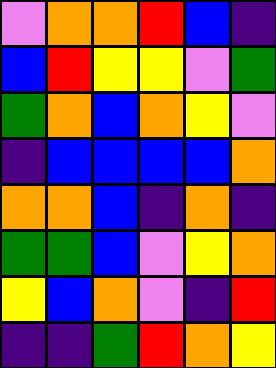[["violet", "orange", "orange", "red", "blue", "indigo"], ["blue", "red", "yellow", "yellow", "violet", "green"], ["green", "orange", "blue", "orange", "yellow", "violet"], ["indigo", "blue", "blue", "blue", "blue", "orange"], ["orange", "orange", "blue", "indigo", "orange", "indigo"], ["green", "green", "blue", "violet", "yellow", "orange"], ["yellow", "blue", "orange", "violet", "indigo", "red"], ["indigo", "indigo", "green", "red", "orange", "yellow"]]